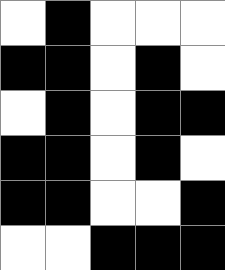[["white", "black", "white", "white", "white"], ["black", "black", "white", "black", "white"], ["white", "black", "white", "black", "black"], ["black", "black", "white", "black", "white"], ["black", "black", "white", "white", "black"], ["white", "white", "black", "black", "black"]]